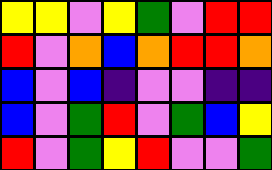[["yellow", "yellow", "violet", "yellow", "green", "violet", "red", "red"], ["red", "violet", "orange", "blue", "orange", "red", "red", "orange"], ["blue", "violet", "blue", "indigo", "violet", "violet", "indigo", "indigo"], ["blue", "violet", "green", "red", "violet", "green", "blue", "yellow"], ["red", "violet", "green", "yellow", "red", "violet", "violet", "green"]]